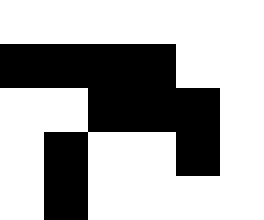[["white", "white", "white", "white", "white", "white"], ["black", "black", "black", "black", "white", "white"], ["white", "white", "black", "black", "black", "white"], ["white", "black", "white", "white", "black", "white"], ["white", "black", "white", "white", "white", "white"]]